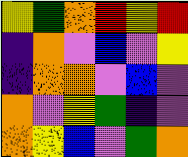[["yellow", "green", "orange", "red", "yellow", "red"], ["indigo", "orange", "violet", "blue", "violet", "yellow"], ["indigo", "orange", "orange", "violet", "blue", "violet"], ["orange", "violet", "yellow", "green", "indigo", "violet"], ["orange", "yellow", "blue", "violet", "green", "orange"]]